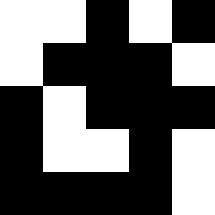[["white", "white", "black", "white", "black"], ["white", "black", "black", "black", "white"], ["black", "white", "black", "black", "black"], ["black", "white", "white", "black", "white"], ["black", "black", "black", "black", "white"]]